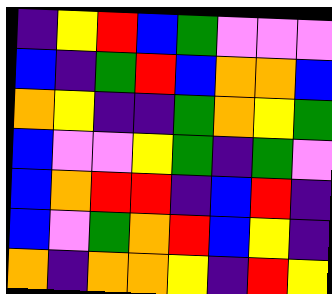[["indigo", "yellow", "red", "blue", "green", "violet", "violet", "violet"], ["blue", "indigo", "green", "red", "blue", "orange", "orange", "blue"], ["orange", "yellow", "indigo", "indigo", "green", "orange", "yellow", "green"], ["blue", "violet", "violet", "yellow", "green", "indigo", "green", "violet"], ["blue", "orange", "red", "red", "indigo", "blue", "red", "indigo"], ["blue", "violet", "green", "orange", "red", "blue", "yellow", "indigo"], ["orange", "indigo", "orange", "orange", "yellow", "indigo", "red", "yellow"]]